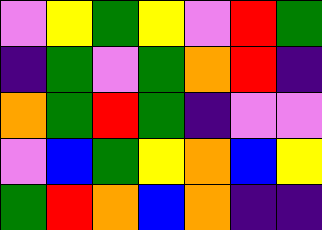[["violet", "yellow", "green", "yellow", "violet", "red", "green"], ["indigo", "green", "violet", "green", "orange", "red", "indigo"], ["orange", "green", "red", "green", "indigo", "violet", "violet"], ["violet", "blue", "green", "yellow", "orange", "blue", "yellow"], ["green", "red", "orange", "blue", "orange", "indigo", "indigo"]]